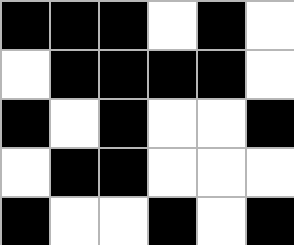[["black", "black", "black", "white", "black", "white"], ["white", "black", "black", "black", "black", "white"], ["black", "white", "black", "white", "white", "black"], ["white", "black", "black", "white", "white", "white"], ["black", "white", "white", "black", "white", "black"]]